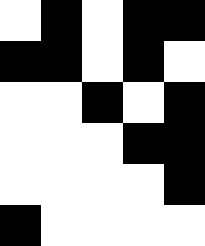[["white", "black", "white", "black", "black"], ["black", "black", "white", "black", "white"], ["white", "white", "black", "white", "black"], ["white", "white", "white", "black", "black"], ["white", "white", "white", "white", "black"], ["black", "white", "white", "white", "white"]]